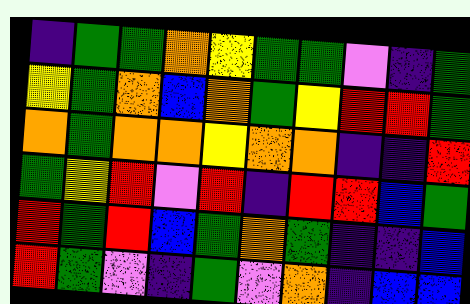[["indigo", "green", "green", "orange", "yellow", "green", "green", "violet", "indigo", "green"], ["yellow", "green", "orange", "blue", "orange", "green", "yellow", "red", "red", "green"], ["orange", "green", "orange", "orange", "yellow", "orange", "orange", "indigo", "indigo", "red"], ["green", "yellow", "red", "violet", "red", "indigo", "red", "red", "blue", "green"], ["red", "green", "red", "blue", "green", "orange", "green", "indigo", "indigo", "blue"], ["red", "green", "violet", "indigo", "green", "violet", "orange", "indigo", "blue", "blue"]]